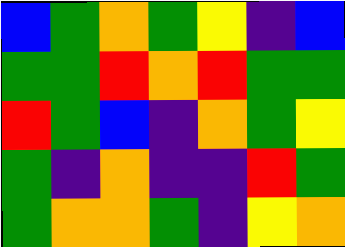[["blue", "green", "orange", "green", "yellow", "indigo", "blue"], ["green", "green", "red", "orange", "red", "green", "green"], ["red", "green", "blue", "indigo", "orange", "green", "yellow"], ["green", "indigo", "orange", "indigo", "indigo", "red", "green"], ["green", "orange", "orange", "green", "indigo", "yellow", "orange"]]